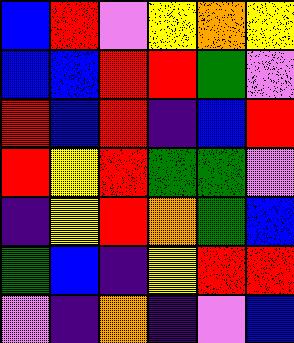[["blue", "red", "violet", "yellow", "orange", "yellow"], ["blue", "blue", "red", "red", "green", "violet"], ["red", "blue", "red", "indigo", "blue", "red"], ["red", "yellow", "red", "green", "green", "violet"], ["indigo", "yellow", "red", "orange", "green", "blue"], ["green", "blue", "indigo", "yellow", "red", "red"], ["violet", "indigo", "orange", "indigo", "violet", "blue"]]